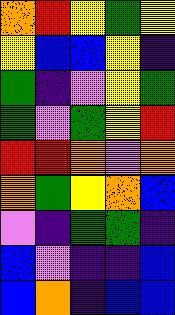[["orange", "red", "yellow", "green", "yellow"], ["yellow", "blue", "blue", "yellow", "indigo"], ["green", "indigo", "violet", "yellow", "green"], ["green", "violet", "green", "yellow", "red"], ["red", "red", "orange", "violet", "orange"], ["orange", "green", "yellow", "orange", "blue"], ["violet", "indigo", "green", "green", "indigo"], ["blue", "violet", "indigo", "indigo", "blue"], ["blue", "orange", "indigo", "blue", "blue"]]